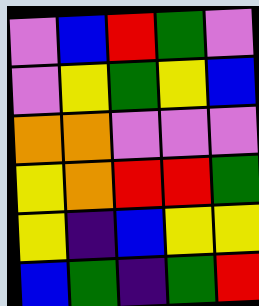[["violet", "blue", "red", "green", "violet"], ["violet", "yellow", "green", "yellow", "blue"], ["orange", "orange", "violet", "violet", "violet"], ["yellow", "orange", "red", "red", "green"], ["yellow", "indigo", "blue", "yellow", "yellow"], ["blue", "green", "indigo", "green", "red"]]